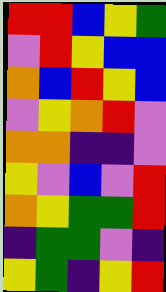[["red", "red", "blue", "yellow", "green"], ["violet", "red", "yellow", "blue", "blue"], ["orange", "blue", "red", "yellow", "blue"], ["violet", "yellow", "orange", "red", "violet"], ["orange", "orange", "indigo", "indigo", "violet"], ["yellow", "violet", "blue", "violet", "red"], ["orange", "yellow", "green", "green", "red"], ["indigo", "green", "green", "violet", "indigo"], ["yellow", "green", "indigo", "yellow", "red"]]